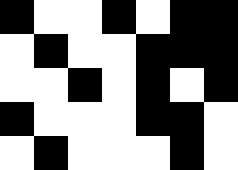[["black", "white", "white", "black", "white", "black", "black"], ["white", "black", "white", "white", "black", "black", "black"], ["white", "white", "black", "white", "black", "white", "black"], ["black", "white", "white", "white", "black", "black", "white"], ["white", "black", "white", "white", "white", "black", "white"]]